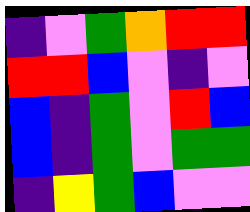[["indigo", "violet", "green", "orange", "red", "red"], ["red", "red", "blue", "violet", "indigo", "violet"], ["blue", "indigo", "green", "violet", "red", "blue"], ["blue", "indigo", "green", "violet", "green", "green"], ["indigo", "yellow", "green", "blue", "violet", "violet"]]